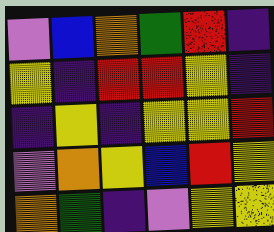[["violet", "blue", "orange", "green", "red", "indigo"], ["yellow", "indigo", "red", "red", "yellow", "indigo"], ["indigo", "yellow", "indigo", "yellow", "yellow", "red"], ["violet", "orange", "yellow", "blue", "red", "yellow"], ["orange", "green", "indigo", "violet", "yellow", "yellow"]]